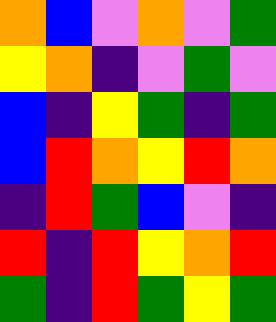[["orange", "blue", "violet", "orange", "violet", "green"], ["yellow", "orange", "indigo", "violet", "green", "violet"], ["blue", "indigo", "yellow", "green", "indigo", "green"], ["blue", "red", "orange", "yellow", "red", "orange"], ["indigo", "red", "green", "blue", "violet", "indigo"], ["red", "indigo", "red", "yellow", "orange", "red"], ["green", "indigo", "red", "green", "yellow", "green"]]